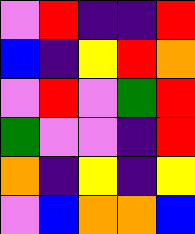[["violet", "red", "indigo", "indigo", "red"], ["blue", "indigo", "yellow", "red", "orange"], ["violet", "red", "violet", "green", "red"], ["green", "violet", "violet", "indigo", "red"], ["orange", "indigo", "yellow", "indigo", "yellow"], ["violet", "blue", "orange", "orange", "blue"]]